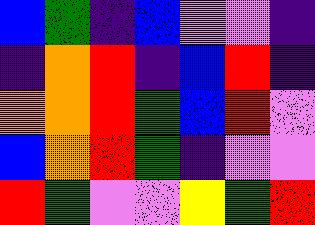[["blue", "green", "indigo", "blue", "violet", "violet", "indigo"], ["indigo", "orange", "red", "indigo", "blue", "red", "indigo"], ["orange", "orange", "red", "green", "blue", "red", "violet"], ["blue", "orange", "red", "green", "indigo", "violet", "violet"], ["red", "green", "violet", "violet", "yellow", "green", "red"]]